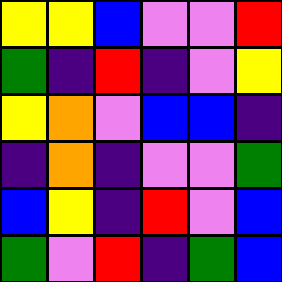[["yellow", "yellow", "blue", "violet", "violet", "red"], ["green", "indigo", "red", "indigo", "violet", "yellow"], ["yellow", "orange", "violet", "blue", "blue", "indigo"], ["indigo", "orange", "indigo", "violet", "violet", "green"], ["blue", "yellow", "indigo", "red", "violet", "blue"], ["green", "violet", "red", "indigo", "green", "blue"]]